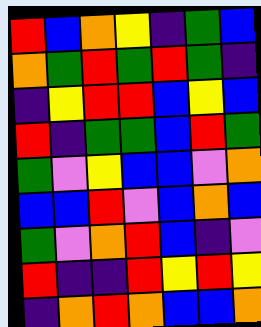[["red", "blue", "orange", "yellow", "indigo", "green", "blue"], ["orange", "green", "red", "green", "red", "green", "indigo"], ["indigo", "yellow", "red", "red", "blue", "yellow", "blue"], ["red", "indigo", "green", "green", "blue", "red", "green"], ["green", "violet", "yellow", "blue", "blue", "violet", "orange"], ["blue", "blue", "red", "violet", "blue", "orange", "blue"], ["green", "violet", "orange", "red", "blue", "indigo", "violet"], ["red", "indigo", "indigo", "red", "yellow", "red", "yellow"], ["indigo", "orange", "red", "orange", "blue", "blue", "orange"]]